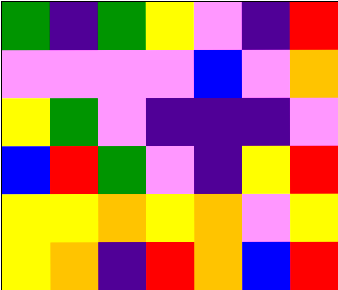[["green", "indigo", "green", "yellow", "violet", "indigo", "red"], ["violet", "violet", "violet", "violet", "blue", "violet", "orange"], ["yellow", "green", "violet", "indigo", "indigo", "indigo", "violet"], ["blue", "red", "green", "violet", "indigo", "yellow", "red"], ["yellow", "yellow", "orange", "yellow", "orange", "violet", "yellow"], ["yellow", "orange", "indigo", "red", "orange", "blue", "red"]]